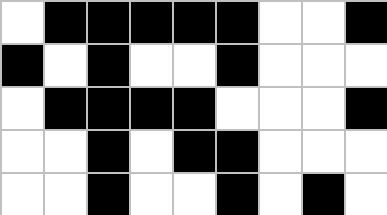[["white", "black", "black", "black", "black", "black", "white", "white", "black"], ["black", "white", "black", "white", "white", "black", "white", "white", "white"], ["white", "black", "black", "black", "black", "white", "white", "white", "black"], ["white", "white", "black", "white", "black", "black", "white", "white", "white"], ["white", "white", "black", "white", "white", "black", "white", "black", "white"]]